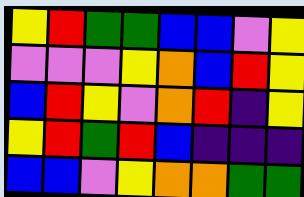[["yellow", "red", "green", "green", "blue", "blue", "violet", "yellow"], ["violet", "violet", "violet", "yellow", "orange", "blue", "red", "yellow"], ["blue", "red", "yellow", "violet", "orange", "red", "indigo", "yellow"], ["yellow", "red", "green", "red", "blue", "indigo", "indigo", "indigo"], ["blue", "blue", "violet", "yellow", "orange", "orange", "green", "green"]]